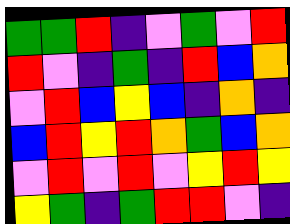[["green", "green", "red", "indigo", "violet", "green", "violet", "red"], ["red", "violet", "indigo", "green", "indigo", "red", "blue", "orange"], ["violet", "red", "blue", "yellow", "blue", "indigo", "orange", "indigo"], ["blue", "red", "yellow", "red", "orange", "green", "blue", "orange"], ["violet", "red", "violet", "red", "violet", "yellow", "red", "yellow"], ["yellow", "green", "indigo", "green", "red", "red", "violet", "indigo"]]